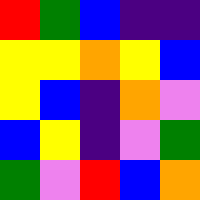[["red", "green", "blue", "indigo", "indigo"], ["yellow", "yellow", "orange", "yellow", "blue"], ["yellow", "blue", "indigo", "orange", "violet"], ["blue", "yellow", "indigo", "violet", "green"], ["green", "violet", "red", "blue", "orange"]]